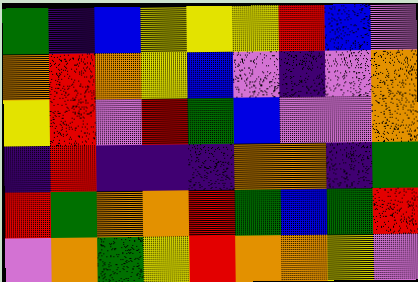[["green", "indigo", "blue", "yellow", "yellow", "yellow", "red", "blue", "violet"], ["orange", "red", "orange", "yellow", "blue", "violet", "indigo", "violet", "orange"], ["yellow", "red", "violet", "red", "green", "blue", "violet", "violet", "orange"], ["indigo", "red", "indigo", "indigo", "indigo", "orange", "orange", "indigo", "green"], ["red", "green", "orange", "orange", "red", "green", "blue", "green", "red"], ["violet", "orange", "green", "yellow", "red", "orange", "orange", "yellow", "violet"]]